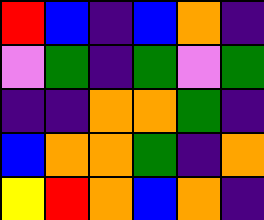[["red", "blue", "indigo", "blue", "orange", "indigo"], ["violet", "green", "indigo", "green", "violet", "green"], ["indigo", "indigo", "orange", "orange", "green", "indigo"], ["blue", "orange", "orange", "green", "indigo", "orange"], ["yellow", "red", "orange", "blue", "orange", "indigo"]]